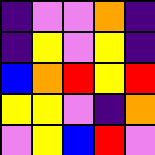[["indigo", "violet", "violet", "orange", "indigo"], ["indigo", "yellow", "violet", "yellow", "indigo"], ["blue", "orange", "red", "yellow", "red"], ["yellow", "yellow", "violet", "indigo", "orange"], ["violet", "yellow", "blue", "red", "violet"]]